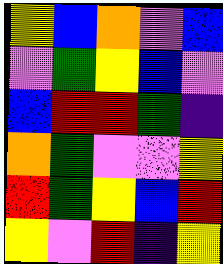[["yellow", "blue", "orange", "violet", "blue"], ["violet", "green", "yellow", "blue", "violet"], ["blue", "red", "red", "green", "indigo"], ["orange", "green", "violet", "violet", "yellow"], ["red", "green", "yellow", "blue", "red"], ["yellow", "violet", "red", "indigo", "yellow"]]